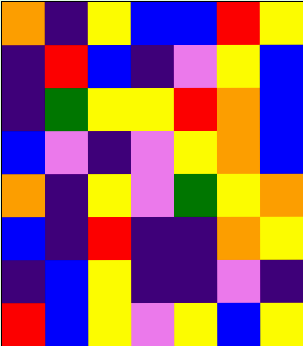[["orange", "indigo", "yellow", "blue", "blue", "red", "yellow"], ["indigo", "red", "blue", "indigo", "violet", "yellow", "blue"], ["indigo", "green", "yellow", "yellow", "red", "orange", "blue"], ["blue", "violet", "indigo", "violet", "yellow", "orange", "blue"], ["orange", "indigo", "yellow", "violet", "green", "yellow", "orange"], ["blue", "indigo", "red", "indigo", "indigo", "orange", "yellow"], ["indigo", "blue", "yellow", "indigo", "indigo", "violet", "indigo"], ["red", "blue", "yellow", "violet", "yellow", "blue", "yellow"]]